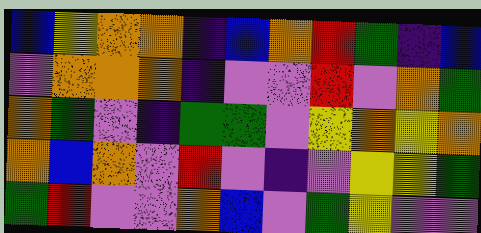[["blue", "yellow", "orange", "orange", "indigo", "blue", "orange", "red", "green", "indigo", "blue"], ["violet", "orange", "orange", "orange", "indigo", "violet", "violet", "red", "violet", "orange", "green"], ["orange", "green", "violet", "indigo", "green", "green", "violet", "yellow", "orange", "yellow", "orange"], ["orange", "blue", "orange", "violet", "red", "violet", "indigo", "violet", "yellow", "yellow", "green"], ["green", "red", "violet", "violet", "orange", "blue", "violet", "green", "yellow", "violet", "violet"]]